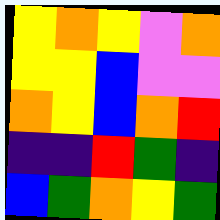[["yellow", "orange", "yellow", "violet", "orange"], ["yellow", "yellow", "blue", "violet", "violet"], ["orange", "yellow", "blue", "orange", "red"], ["indigo", "indigo", "red", "green", "indigo"], ["blue", "green", "orange", "yellow", "green"]]